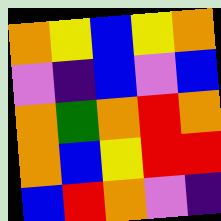[["orange", "yellow", "blue", "yellow", "orange"], ["violet", "indigo", "blue", "violet", "blue"], ["orange", "green", "orange", "red", "orange"], ["orange", "blue", "yellow", "red", "red"], ["blue", "red", "orange", "violet", "indigo"]]